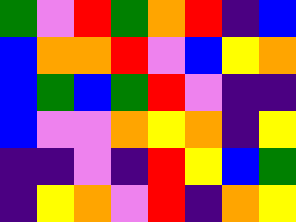[["green", "violet", "red", "green", "orange", "red", "indigo", "blue"], ["blue", "orange", "orange", "red", "violet", "blue", "yellow", "orange"], ["blue", "green", "blue", "green", "red", "violet", "indigo", "indigo"], ["blue", "violet", "violet", "orange", "yellow", "orange", "indigo", "yellow"], ["indigo", "indigo", "violet", "indigo", "red", "yellow", "blue", "green"], ["indigo", "yellow", "orange", "violet", "red", "indigo", "orange", "yellow"]]